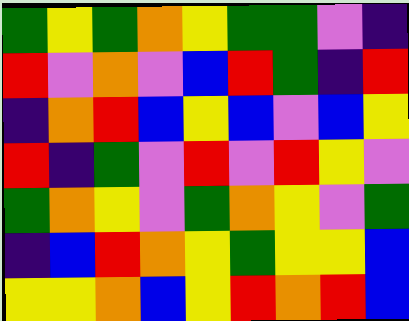[["green", "yellow", "green", "orange", "yellow", "green", "green", "violet", "indigo"], ["red", "violet", "orange", "violet", "blue", "red", "green", "indigo", "red"], ["indigo", "orange", "red", "blue", "yellow", "blue", "violet", "blue", "yellow"], ["red", "indigo", "green", "violet", "red", "violet", "red", "yellow", "violet"], ["green", "orange", "yellow", "violet", "green", "orange", "yellow", "violet", "green"], ["indigo", "blue", "red", "orange", "yellow", "green", "yellow", "yellow", "blue"], ["yellow", "yellow", "orange", "blue", "yellow", "red", "orange", "red", "blue"]]